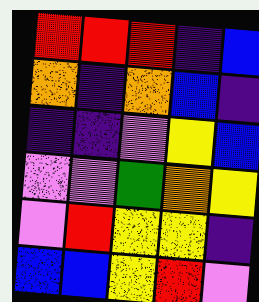[["red", "red", "red", "indigo", "blue"], ["orange", "indigo", "orange", "blue", "indigo"], ["indigo", "indigo", "violet", "yellow", "blue"], ["violet", "violet", "green", "orange", "yellow"], ["violet", "red", "yellow", "yellow", "indigo"], ["blue", "blue", "yellow", "red", "violet"]]